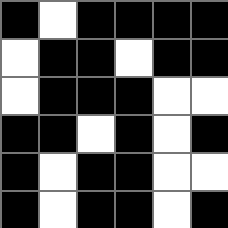[["black", "white", "black", "black", "black", "black"], ["white", "black", "black", "white", "black", "black"], ["white", "black", "black", "black", "white", "white"], ["black", "black", "white", "black", "white", "black"], ["black", "white", "black", "black", "white", "white"], ["black", "white", "black", "black", "white", "black"]]